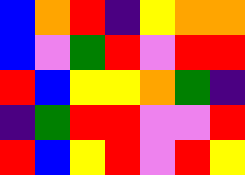[["blue", "orange", "red", "indigo", "yellow", "orange", "orange"], ["blue", "violet", "green", "red", "violet", "red", "red"], ["red", "blue", "yellow", "yellow", "orange", "green", "indigo"], ["indigo", "green", "red", "red", "violet", "violet", "red"], ["red", "blue", "yellow", "red", "violet", "red", "yellow"]]